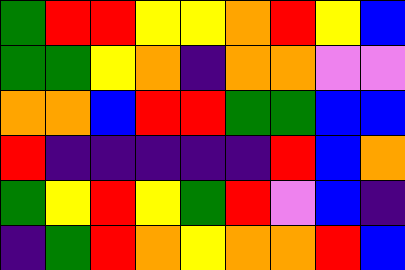[["green", "red", "red", "yellow", "yellow", "orange", "red", "yellow", "blue"], ["green", "green", "yellow", "orange", "indigo", "orange", "orange", "violet", "violet"], ["orange", "orange", "blue", "red", "red", "green", "green", "blue", "blue"], ["red", "indigo", "indigo", "indigo", "indigo", "indigo", "red", "blue", "orange"], ["green", "yellow", "red", "yellow", "green", "red", "violet", "blue", "indigo"], ["indigo", "green", "red", "orange", "yellow", "orange", "orange", "red", "blue"]]